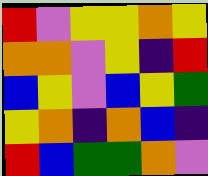[["red", "violet", "yellow", "yellow", "orange", "yellow"], ["orange", "orange", "violet", "yellow", "indigo", "red"], ["blue", "yellow", "violet", "blue", "yellow", "green"], ["yellow", "orange", "indigo", "orange", "blue", "indigo"], ["red", "blue", "green", "green", "orange", "violet"]]